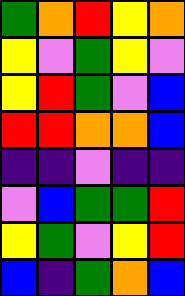[["green", "orange", "red", "yellow", "orange"], ["yellow", "violet", "green", "yellow", "violet"], ["yellow", "red", "green", "violet", "blue"], ["red", "red", "orange", "orange", "blue"], ["indigo", "indigo", "violet", "indigo", "indigo"], ["violet", "blue", "green", "green", "red"], ["yellow", "green", "violet", "yellow", "red"], ["blue", "indigo", "green", "orange", "blue"]]